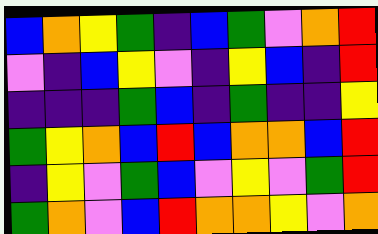[["blue", "orange", "yellow", "green", "indigo", "blue", "green", "violet", "orange", "red"], ["violet", "indigo", "blue", "yellow", "violet", "indigo", "yellow", "blue", "indigo", "red"], ["indigo", "indigo", "indigo", "green", "blue", "indigo", "green", "indigo", "indigo", "yellow"], ["green", "yellow", "orange", "blue", "red", "blue", "orange", "orange", "blue", "red"], ["indigo", "yellow", "violet", "green", "blue", "violet", "yellow", "violet", "green", "red"], ["green", "orange", "violet", "blue", "red", "orange", "orange", "yellow", "violet", "orange"]]